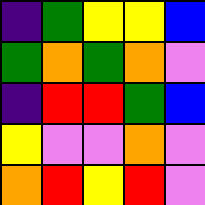[["indigo", "green", "yellow", "yellow", "blue"], ["green", "orange", "green", "orange", "violet"], ["indigo", "red", "red", "green", "blue"], ["yellow", "violet", "violet", "orange", "violet"], ["orange", "red", "yellow", "red", "violet"]]